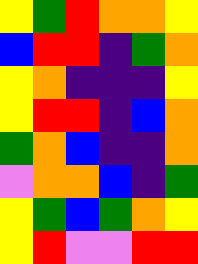[["yellow", "green", "red", "orange", "orange", "yellow"], ["blue", "red", "red", "indigo", "green", "orange"], ["yellow", "orange", "indigo", "indigo", "indigo", "yellow"], ["yellow", "red", "red", "indigo", "blue", "orange"], ["green", "orange", "blue", "indigo", "indigo", "orange"], ["violet", "orange", "orange", "blue", "indigo", "green"], ["yellow", "green", "blue", "green", "orange", "yellow"], ["yellow", "red", "violet", "violet", "red", "red"]]